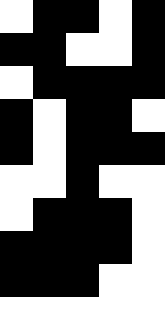[["white", "black", "black", "white", "black"], ["black", "black", "white", "white", "black"], ["white", "black", "black", "black", "black"], ["black", "white", "black", "black", "white"], ["black", "white", "black", "black", "black"], ["white", "white", "black", "white", "white"], ["white", "black", "black", "black", "white"], ["black", "black", "black", "black", "white"], ["black", "black", "black", "white", "white"], ["white", "white", "white", "white", "white"]]